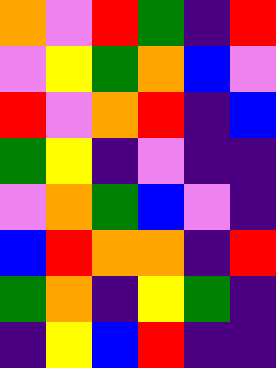[["orange", "violet", "red", "green", "indigo", "red"], ["violet", "yellow", "green", "orange", "blue", "violet"], ["red", "violet", "orange", "red", "indigo", "blue"], ["green", "yellow", "indigo", "violet", "indigo", "indigo"], ["violet", "orange", "green", "blue", "violet", "indigo"], ["blue", "red", "orange", "orange", "indigo", "red"], ["green", "orange", "indigo", "yellow", "green", "indigo"], ["indigo", "yellow", "blue", "red", "indigo", "indigo"]]